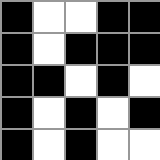[["black", "white", "white", "black", "black"], ["black", "white", "black", "black", "black"], ["black", "black", "white", "black", "white"], ["black", "white", "black", "white", "black"], ["black", "white", "black", "white", "white"]]